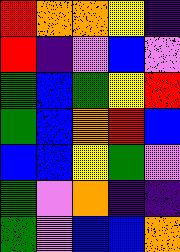[["red", "orange", "orange", "yellow", "indigo"], ["red", "indigo", "violet", "blue", "violet"], ["green", "blue", "green", "yellow", "red"], ["green", "blue", "orange", "red", "blue"], ["blue", "blue", "yellow", "green", "violet"], ["green", "violet", "orange", "indigo", "indigo"], ["green", "violet", "blue", "blue", "orange"]]